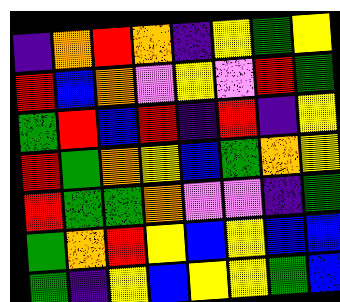[["indigo", "orange", "red", "orange", "indigo", "yellow", "green", "yellow"], ["red", "blue", "orange", "violet", "yellow", "violet", "red", "green"], ["green", "red", "blue", "red", "indigo", "red", "indigo", "yellow"], ["red", "green", "orange", "yellow", "blue", "green", "orange", "yellow"], ["red", "green", "green", "orange", "violet", "violet", "indigo", "green"], ["green", "orange", "red", "yellow", "blue", "yellow", "blue", "blue"], ["green", "indigo", "yellow", "blue", "yellow", "yellow", "green", "blue"]]